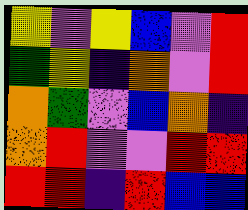[["yellow", "violet", "yellow", "blue", "violet", "red"], ["green", "yellow", "indigo", "orange", "violet", "red"], ["orange", "green", "violet", "blue", "orange", "indigo"], ["orange", "red", "violet", "violet", "red", "red"], ["red", "red", "indigo", "red", "blue", "blue"]]